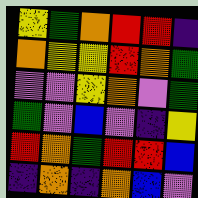[["yellow", "green", "orange", "red", "red", "indigo"], ["orange", "yellow", "yellow", "red", "orange", "green"], ["violet", "violet", "yellow", "orange", "violet", "green"], ["green", "violet", "blue", "violet", "indigo", "yellow"], ["red", "orange", "green", "red", "red", "blue"], ["indigo", "orange", "indigo", "orange", "blue", "violet"]]